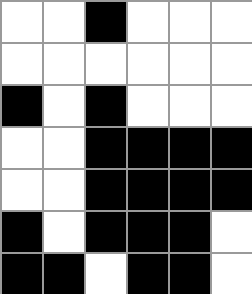[["white", "white", "black", "white", "white", "white"], ["white", "white", "white", "white", "white", "white"], ["black", "white", "black", "white", "white", "white"], ["white", "white", "black", "black", "black", "black"], ["white", "white", "black", "black", "black", "black"], ["black", "white", "black", "black", "black", "white"], ["black", "black", "white", "black", "black", "white"]]